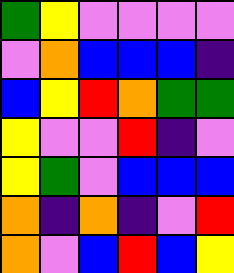[["green", "yellow", "violet", "violet", "violet", "violet"], ["violet", "orange", "blue", "blue", "blue", "indigo"], ["blue", "yellow", "red", "orange", "green", "green"], ["yellow", "violet", "violet", "red", "indigo", "violet"], ["yellow", "green", "violet", "blue", "blue", "blue"], ["orange", "indigo", "orange", "indigo", "violet", "red"], ["orange", "violet", "blue", "red", "blue", "yellow"]]